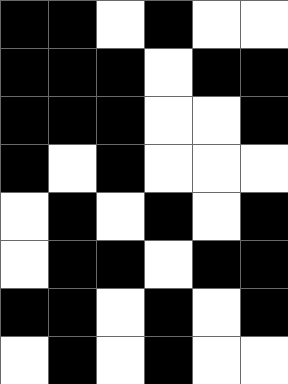[["black", "black", "white", "black", "white", "white"], ["black", "black", "black", "white", "black", "black"], ["black", "black", "black", "white", "white", "black"], ["black", "white", "black", "white", "white", "white"], ["white", "black", "white", "black", "white", "black"], ["white", "black", "black", "white", "black", "black"], ["black", "black", "white", "black", "white", "black"], ["white", "black", "white", "black", "white", "white"]]